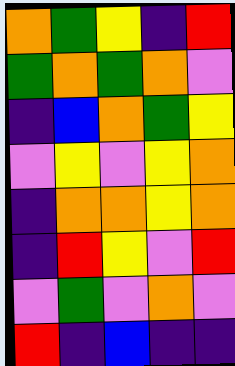[["orange", "green", "yellow", "indigo", "red"], ["green", "orange", "green", "orange", "violet"], ["indigo", "blue", "orange", "green", "yellow"], ["violet", "yellow", "violet", "yellow", "orange"], ["indigo", "orange", "orange", "yellow", "orange"], ["indigo", "red", "yellow", "violet", "red"], ["violet", "green", "violet", "orange", "violet"], ["red", "indigo", "blue", "indigo", "indigo"]]